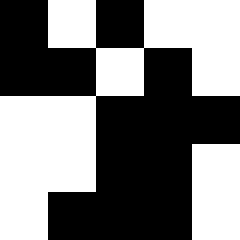[["black", "white", "black", "white", "white"], ["black", "black", "white", "black", "white"], ["white", "white", "black", "black", "black"], ["white", "white", "black", "black", "white"], ["white", "black", "black", "black", "white"]]